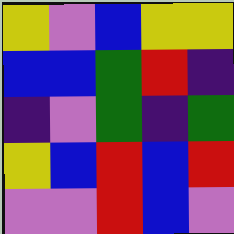[["yellow", "violet", "blue", "yellow", "yellow"], ["blue", "blue", "green", "red", "indigo"], ["indigo", "violet", "green", "indigo", "green"], ["yellow", "blue", "red", "blue", "red"], ["violet", "violet", "red", "blue", "violet"]]